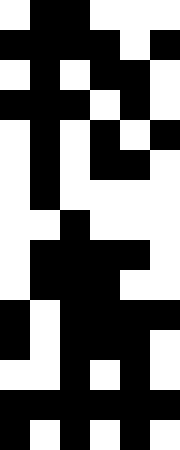[["white", "black", "black", "white", "white", "white"], ["black", "black", "black", "black", "white", "black"], ["white", "black", "white", "black", "black", "white"], ["black", "black", "black", "white", "black", "white"], ["white", "black", "white", "black", "white", "black"], ["white", "black", "white", "black", "black", "white"], ["white", "black", "white", "white", "white", "white"], ["white", "white", "black", "white", "white", "white"], ["white", "black", "black", "black", "black", "white"], ["white", "black", "black", "black", "white", "white"], ["black", "white", "black", "black", "black", "black"], ["black", "white", "black", "black", "black", "white"], ["white", "white", "black", "white", "black", "white"], ["black", "black", "black", "black", "black", "black"], ["black", "white", "black", "white", "black", "white"]]